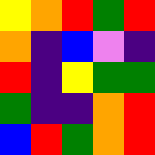[["yellow", "orange", "red", "green", "red"], ["orange", "indigo", "blue", "violet", "indigo"], ["red", "indigo", "yellow", "green", "green"], ["green", "indigo", "indigo", "orange", "red"], ["blue", "red", "green", "orange", "red"]]